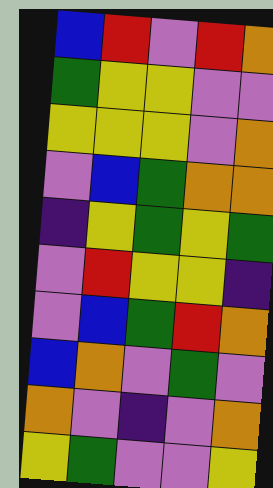[["blue", "red", "violet", "red", "orange"], ["green", "yellow", "yellow", "violet", "violet"], ["yellow", "yellow", "yellow", "violet", "orange"], ["violet", "blue", "green", "orange", "orange"], ["indigo", "yellow", "green", "yellow", "green"], ["violet", "red", "yellow", "yellow", "indigo"], ["violet", "blue", "green", "red", "orange"], ["blue", "orange", "violet", "green", "violet"], ["orange", "violet", "indigo", "violet", "orange"], ["yellow", "green", "violet", "violet", "yellow"]]